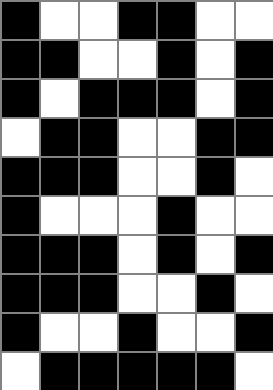[["black", "white", "white", "black", "black", "white", "white"], ["black", "black", "white", "white", "black", "white", "black"], ["black", "white", "black", "black", "black", "white", "black"], ["white", "black", "black", "white", "white", "black", "black"], ["black", "black", "black", "white", "white", "black", "white"], ["black", "white", "white", "white", "black", "white", "white"], ["black", "black", "black", "white", "black", "white", "black"], ["black", "black", "black", "white", "white", "black", "white"], ["black", "white", "white", "black", "white", "white", "black"], ["white", "black", "black", "black", "black", "black", "white"]]